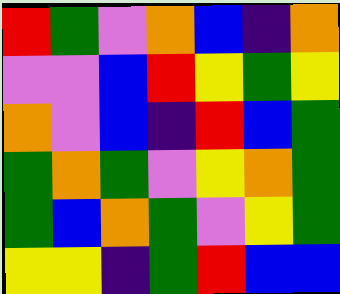[["red", "green", "violet", "orange", "blue", "indigo", "orange"], ["violet", "violet", "blue", "red", "yellow", "green", "yellow"], ["orange", "violet", "blue", "indigo", "red", "blue", "green"], ["green", "orange", "green", "violet", "yellow", "orange", "green"], ["green", "blue", "orange", "green", "violet", "yellow", "green"], ["yellow", "yellow", "indigo", "green", "red", "blue", "blue"]]